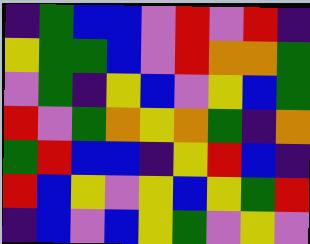[["indigo", "green", "blue", "blue", "violet", "red", "violet", "red", "indigo"], ["yellow", "green", "green", "blue", "violet", "red", "orange", "orange", "green"], ["violet", "green", "indigo", "yellow", "blue", "violet", "yellow", "blue", "green"], ["red", "violet", "green", "orange", "yellow", "orange", "green", "indigo", "orange"], ["green", "red", "blue", "blue", "indigo", "yellow", "red", "blue", "indigo"], ["red", "blue", "yellow", "violet", "yellow", "blue", "yellow", "green", "red"], ["indigo", "blue", "violet", "blue", "yellow", "green", "violet", "yellow", "violet"]]